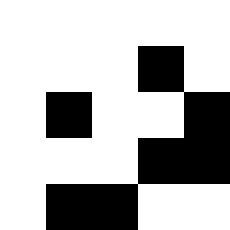[["white", "white", "white", "white", "white"], ["white", "white", "white", "black", "white"], ["white", "black", "white", "white", "black"], ["white", "white", "white", "black", "black"], ["white", "black", "black", "white", "white"]]